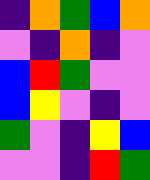[["indigo", "orange", "green", "blue", "orange"], ["violet", "indigo", "orange", "indigo", "violet"], ["blue", "red", "green", "violet", "violet"], ["blue", "yellow", "violet", "indigo", "violet"], ["green", "violet", "indigo", "yellow", "blue"], ["violet", "violet", "indigo", "red", "green"]]